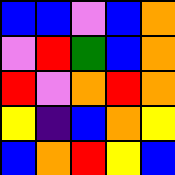[["blue", "blue", "violet", "blue", "orange"], ["violet", "red", "green", "blue", "orange"], ["red", "violet", "orange", "red", "orange"], ["yellow", "indigo", "blue", "orange", "yellow"], ["blue", "orange", "red", "yellow", "blue"]]